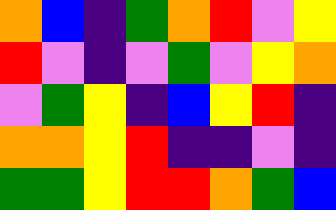[["orange", "blue", "indigo", "green", "orange", "red", "violet", "yellow"], ["red", "violet", "indigo", "violet", "green", "violet", "yellow", "orange"], ["violet", "green", "yellow", "indigo", "blue", "yellow", "red", "indigo"], ["orange", "orange", "yellow", "red", "indigo", "indigo", "violet", "indigo"], ["green", "green", "yellow", "red", "red", "orange", "green", "blue"]]